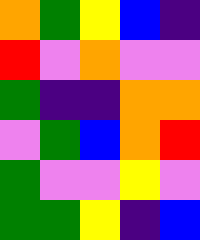[["orange", "green", "yellow", "blue", "indigo"], ["red", "violet", "orange", "violet", "violet"], ["green", "indigo", "indigo", "orange", "orange"], ["violet", "green", "blue", "orange", "red"], ["green", "violet", "violet", "yellow", "violet"], ["green", "green", "yellow", "indigo", "blue"]]